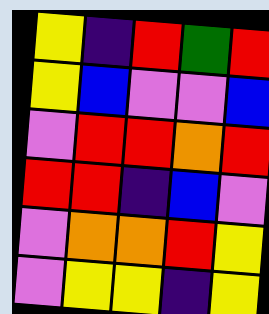[["yellow", "indigo", "red", "green", "red"], ["yellow", "blue", "violet", "violet", "blue"], ["violet", "red", "red", "orange", "red"], ["red", "red", "indigo", "blue", "violet"], ["violet", "orange", "orange", "red", "yellow"], ["violet", "yellow", "yellow", "indigo", "yellow"]]